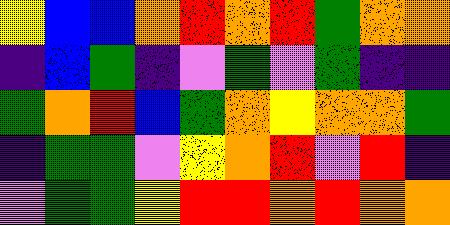[["yellow", "blue", "blue", "orange", "red", "orange", "red", "green", "orange", "orange"], ["indigo", "blue", "green", "indigo", "violet", "green", "violet", "green", "indigo", "indigo"], ["green", "orange", "red", "blue", "green", "orange", "yellow", "orange", "orange", "green"], ["indigo", "green", "green", "violet", "yellow", "orange", "red", "violet", "red", "indigo"], ["violet", "green", "green", "yellow", "red", "red", "orange", "red", "orange", "orange"]]